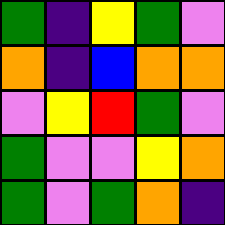[["green", "indigo", "yellow", "green", "violet"], ["orange", "indigo", "blue", "orange", "orange"], ["violet", "yellow", "red", "green", "violet"], ["green", "violet", "violet", "yellow", "orange"], ["green", "violet", "green", "orange", "indigo"]]